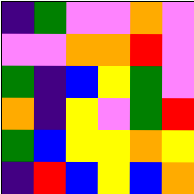[["indigo", "green", "violet", "violet", "orange", "violet"], ["violet", "violet", "orange", "orange", "red", "violet"], ["green", "indigo", "blue", "yellow", "green", "violet"], ["orange", "indigo", "yellow", "violet", "green", "red"], ["green", "blue", "yellow", "yellow", "orange", "yellow"], ["indigo", "red", "blue", "yellow", "blue", "orange"]]